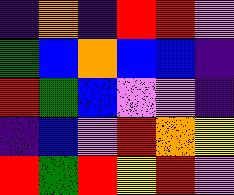[["indigo", "orange", "indigo", "red", "red", "violet"], ["green", "blue", "orange", "blue", "blue", "indigo"], ["red", "green", "blue", "violet", "violet", "indigo"], ["indigo", "blue", "violet", "red", "orange", "yellow"], ["red", "green", "red", "yellow", "red", "violet"]]